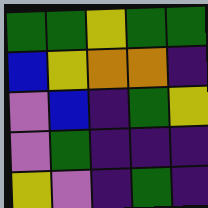[["green", "green", "yellow", "green", "green"], ["blue", "yellow", "orange", "orange", "indigo"], ["violet", "blue", "indigo", "green", "yellow"], ["violet", "green", "indigo", "indigo", "indigo"], ["yellow", "violet", "indigo", "green", "indigo"]]